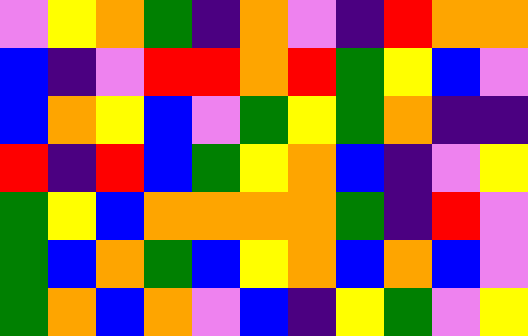[["violet", "yellow", "orange", "green", "indigo", "orange", "violet", "indigo", "red", "orange", "orange"], ["blue", "indigo", "violet", "red", "red", "orange", "red", "green", "yellow", "blue", "violet"], ["blue", "orange", "yellow", "blue", "violet", "green", "yellow", "green", "orange", "indigo", "indigo"], ["red", "indigo", "red", "blue", "green", "yellow", "orange", "blue", "indigo", "violet", "yellow"], ["green", "yellow", "blue", "orange", "orange", "orange", "orange", "green", "indigo", "red", "violet"], ["green", "blue", "orange", "green", "blue", "yellow", "orange", "blue", "orange", "blue", "violet"], ["green", "orange", "blue", "orange", "violet", "blue", "indigo", "yellow", "green", "violet", "yellow"]]